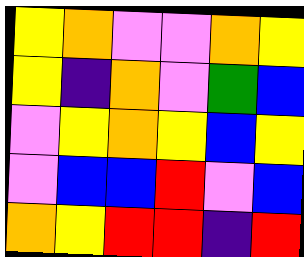[["yellow", "orange", "violet", "violet", "orange", "yellow"], ["yellow", "indigo", "orange", "violet", "green", "blue"], ["violet", "yellow", "orange", "yellow", "blue", "yellow"], ["violet", "blue", "blue", "red", "violet", "blue"], ["orange", "yellow", "red", "red", "indigo", "red"]]